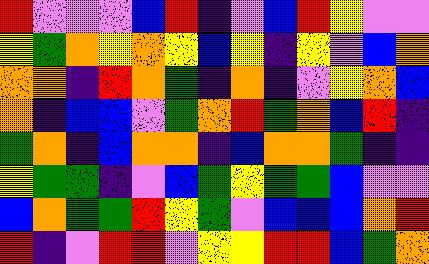[["red", "violet", "violet", "violet", "blue", "red", "indigo", "violet", "blue", "red", "yellow", "violet", "violet"], ["yellow", "green", "orange", "yellow", "orange", "yellow", "blue", "yellow", "indigo", "yellow", "violet", "blue", "orange"], ["orange", "orange", "indigo", "red", "orange", "green", "indigo", "orange", "indigo", "violet", "yellow", "orange", "blue"], ["orange", "indigo", "blue", "blue", "violet", "green", "orange", "red", "green", "orange", "blue", "red", "indigo"], ["green", "orange", "indigo", "blue", "orange", "orange", "indigo", "blue", "orange", "orange", "green", "indigo", "indigo"], ["yellow", "green", "green", "indigo", "violet", "blue", "green", "yellow", "green", "green", "blue", "violet", "violet"], ["blue", "orange", "green", "green", "red", "yellow", "green", "violet", "blue", "blue", "blue", "orange", "red"], ["red", "indigo", "violet", "red", "red", "violet", "yellow", "yellow", "red", "red", "blue", "green", "orange"]]